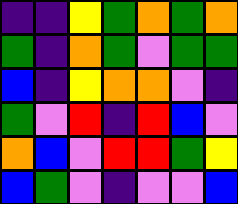[["indigo", "indigo", "yellow", "green", "orange", "green", "orange"], ["green", "indigo", "orange", "green", "violet", "green", "green"], ["blue", "indigo", "yellow", "orange", "orange", "violet", "indigo"], ["green", "violet", "red", "indigo", "red", "blue", "violet"], ["orange", "blue", "violet", "red", "red", "green", "yellow"], ["blue", "green", "violet", "indigo", "violet", "violet", "blue"]]